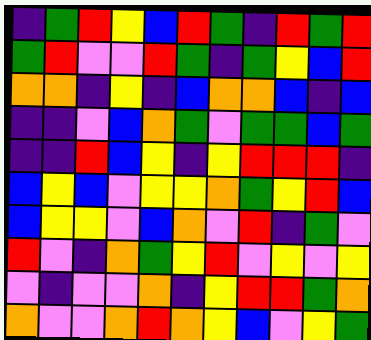[["indigo", "green", "red", "yellow", "blue", "red", "green", "indigo", "red", "green", "red"], ["green", "red", "violet", "violet", "red", "green", "indigo", "green", "yellow", "blue", "red"], ["orange", "orange", "indigo", "yellow", "indigo", "blue", "orange", "orange", "blue", "indigo", "blue"], ["indigo", "indigo", "violet", "blue", "orange", "green", "violet", "green", "green", "blue", "green"], ["indigo", "indigo", "red", "blue", "yellow", "indigo", "yellow", "red", "red", "red", "indigo"], ["blue", "yellow", "blue", "violet", "yellow", "yellow", "orange", "green", "yellow", "red", "blue"], ["blue", "yellow", "yellow", "violet", "blue", "orange", "violet", "red", "indigo", "green", "violet"], ["red", "violet", "indigo", "orange", "green", "yellow", "red", "violet", "yellow", "violet", "yellow"], ["violet", "indigo", "violet", "violet", "orange", "indigo", "yellow", "red", "red", "green", "orange"], ["orange", "violet", "violet", "orange", "red", "orange", "yellow", "blue", "violet", "yellow", "green"]]